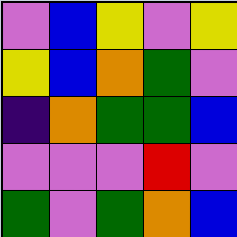[["violet", "blue", "yellow", "violet", "yellow"], ["yellow", "blue", "orange", "green", "violet"], ["indigo", "orange", "green", "green", "blue"], ["violet", "violet", "violet", "red", "violet"], ["green", "violet", "green", "orange", "blue"]]